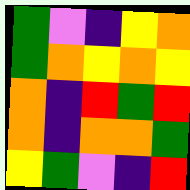[["green", "violet", "indigo", "yellow", "orange"], ["green", "orange", "yellow", "orange", "yellow"], ["orange", "indigo", "red", "green", "red"], ["orange", "indigo", "orange", "orange", "green"], ["yellow", "green", "violet", "indigo", "red"]]